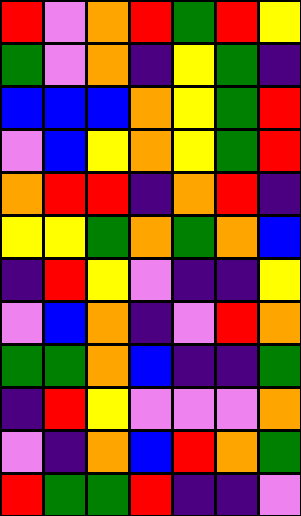[["red", "violet", "orange", "red", "green", "red", "yellow"], ["green", "violet", "orange", "indigo", "yellow", "green", "indigo"], ["blue", "blue", "blue", "orange", "yellow", "green", "red"], ["violet", "blue", "yellow", "orange", "yellow", "green", "red"], ["orange", "red", "red", "indigo", "orange", "red", "indigo"], ["yellow", "yellow", "green", "orange", "green", "orange", "blue"], ["indigo", "red", "yellow", "violet", "indigo", "indigo", "yellow"], ["violet", "blue", "orange", "indigo", "violet", "red", "orange"], ["green", "green", "orange", "blue", "indigo", "indigo", "green"], ["indigo", "red", "yellow", "violet", "violet", "violet", "orange"], ["violet", "indigo", "orange", "blue", "red", "orange", "green"], ["red", "green", "green", "red", "indigo", "indigo", "violet"]]